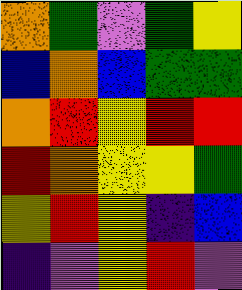[["orange", "green", "violet", "green", "yellow"], ["blue", "orange", "blue", "green", "green"], ["orange", "red", "yellow", "red", "red"], ["red", "orange", "yellow", "yellow", "green"], ["yellow", "red", "yellow", "indigo", "blue"], ["indigo", "violet", "yellow", "red", "violet"]]